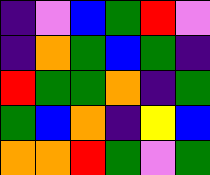[["indigo", "violet", "blue", "green", "red", "violet"], ["indigo", "orange", "green", "blue", "green", "indigo"], ["red", "green", "green", "orange", "indigo", "green"], ["green", "blue", "orange", "indigo", "yellow", "blue"], ["orange", "orange", "red", "green", "violet", "green"]]